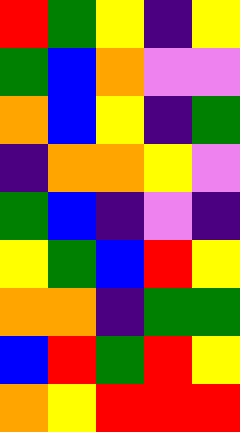[["red", "green", "yellow", "indigo", "yellow"], ["green", "blue", "orange", "violet", "violet"], ["orange", "blue", "yellow", "indigo", "green"], ["indigo", "orange", "orange", "yellow", "violet"], ["green", "blue", "indigo", "violet", "indigo"], ["yellow", "green", "blue", "red", "yellow"], ["orange", "orange", "indigo", "green", "green"], ["blue", "red", "green", "red", "yellow"], ["orange", "yellow", "red", "red", "red"]]